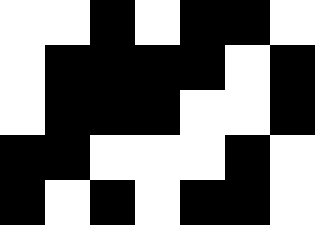[["white", "white", "black", "white", "black", "black", "white"], ["white", "black", "black", "black", "black", "white", "black"], ["white", "black", "black", "black", "white", "white", "black"], ["black", "black", "white", "white", "white", "black", "white"], ["black", "white", "black", "white", "black", "black", "white"]]